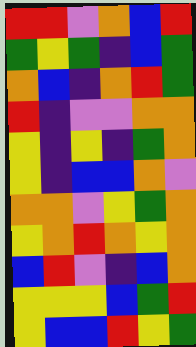[["red", "red", "violet", "orange", "blue", "red"], ["green", "yellow", "green", "indigo", "blue", "green"], ["orange", "blue", "indigo", "orange", "red", "green"], ["red", "indigo", "violet", "violet", "orange", "orange"], ["yellow", "indigo", "yellow", "indigo", "green", "orange"], ["yellow", "indigo", "blue", "blue", "orange", "violet"], ["orange", "orange", "violet", "yellow", "green", "orange"], ["yellow", "orange", "red", "orange", "yellow", "orange"], ["blue", "red", "violet", "indigo", "blue", "orange"], ["yellow", "yellow", "yellow", "blue", "green", "red"], ["yellow", "blue", "blue", "red", "yellow", "green"]]